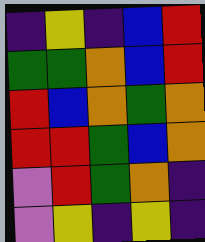[["indigo", "yellow", "indigo", "blue", "red"], ["green", "green", "orange", "blue", "red"], ["red", "blue", "orange", "green", "orange"], ["red", "red", "green", "blue", "orange"], ["violet", "red", "green", "orange", "indigo"], ["violet", "yellow", "indigo", "yellow", "indigo"]]